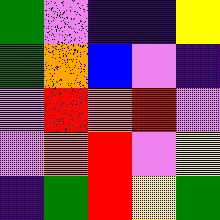[["green", "violet", "indigo", "indigo", "yellow"], ["green", "orange", "blue", "violet", "indigo"], ["violet", "red", "orange", "red", "violet"], ["violet", "orange", "red", "violet", "yellow"], ["indigo", "green", "red", "yellow", "green"]]